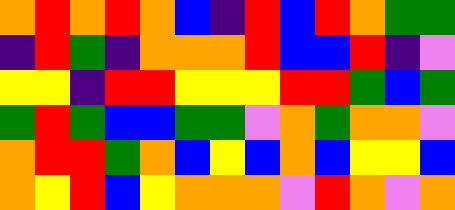[["orange", "red", "orange", "red", "orange", "blue", "indigo", "red", "blue", "red", "orange", "green", "green"], ["indigo", "red", "green", "indigo", "orange", "orange", "orange", "red", "blue", "blue", "red", "indigo", "violet"], ["yellow", "yellow", "indigo", "red", "red", "yellow", "yellow", "yellow", "red", "red", "green", "blue", "green"], ["green", "red", "green", "blue", "blue", "green", "green", "violet", "orange", "green", "orange", "orange", "violet"], ["orange", "red", "red", "green", "orange", "blue", "yellow", "blue", "orange", "blue", "yellow", "yellow", "blue"], ["orange", "yellow", "red", "blue", "yellow", "orange", "orange", "orange", "violet", "red", "orange", "violet", "orange"]]